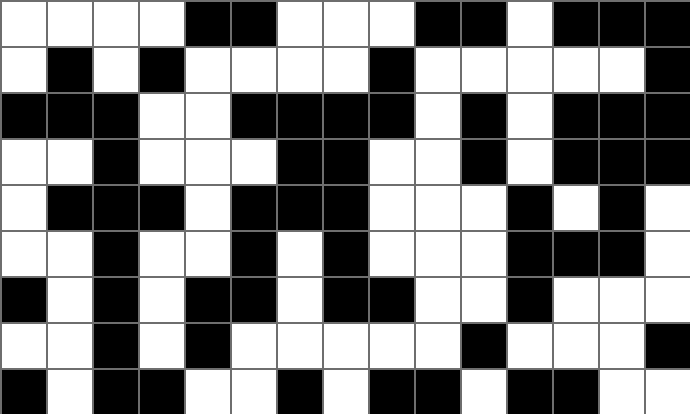[["white", "white", "white", "white", "black", "black", "white", "white", "white", "black", "black", "white", "black", "black", "black"], ["white", "black", "white", "black", "white", "white", "white", "white", "black", "white", "white", "white", "white", "white", "black"], ["black", "black", "black", "white", "white", "black", "black", "black", "black", "white", "black", "white", "black", "black", "black"], ["white", "white", "black", "white", "white", "white", "black", "black", "white", "white", "black", "white", "black", "black", "black"], ["white", "black", "black", "black", "white", "black", "black", "black", "white", "white", "white", "black", "white", "black", "white"], ["white", "white", "black", "white", "white", "black", "white", "black", "white", "white", "white", "black", "black", "black", "white"], ["black", "white", "black", "white", "black", "black", "white", "black", "black", "white", "white", "black", "white", "white", "white"], ["white", "white", "black", "white", "black", "white", "white", "white", "white", "white", "black", "white", "white", "white", "black"], ["black", "white", "black", "black", "white", "white", "black", "white", "black", "black", "white", "black", "black", "white", "white"]]